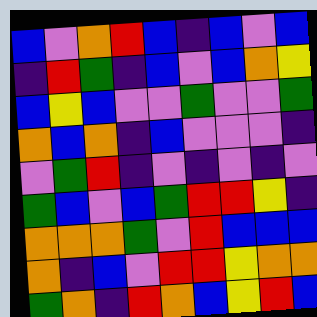[["blue", "violet", "orange", "red", "blue", "indigo", "blue", "violet", "blue"], ["indigo", "red", "green", "indigo", "blue", "violet", "blue", "orange", "yellow"], ["blue", "yellow", "blue", "violet", "violet", "green", "violet", "violet", "green"], ["orange", "blue", "orange", "indigo", "blue", "violet", "violet", "violet", "indigo"], ["violet", "green", "red", "indigo", "violet", "indigo", "violet", "indigo", "violet"], ["green", "blue", "violet", "blue", "green", "red", "red", "yellow", "indigo"], ["orange", "orange", "orange", "green", "violet", "red", "blue", "blue", "blue"], ["orange", "indigo", "blue", "violet", "red", "red", "yellow", "orange", "orange"], ["green", "orange", "indigo", "red", "orange", "blue", "yellow", "red", "blue"]]